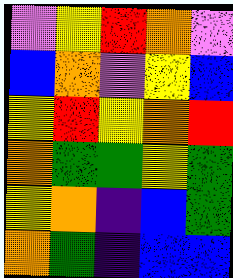[["violet", "yellow", "red", "orange", "violet"], ["blue", "orange", "violet", "yellow", "blue"], ["yellow", "red", "yellow", "orange", "red"], ["orange", "green", "green", "yellow", "green"], ["yellow", "orange", "indigo", "blue", "green"], ["orange", "green", "indigo", "blue", "blue"]]